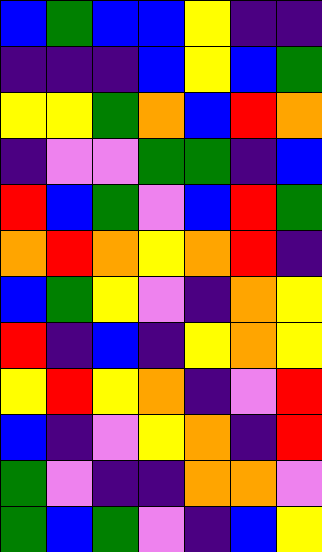[["blue", "green", "blue", "blue", "yellow", "indigo", "indigo"], ["indigo", "indigo", "indigo", "blue", "yellow", "blue", "green"], ["yellow", "yellow", "green", "orange", "blue", "red", "orange"], ["indigo", "violet", "violet", "green", "green", "indigo", "blue"], ["red", "blue", "green", "violet", "blue", "red", "green"], ["orange", "red", "orange", "yellow", "orange", "red", "indigo"], ["blue", "green", "yellow", "violet", "indigo", "orange", "yellow"], ["red", "indigo", "blue", "indigo", "yellow", "orange", "yellow"], ["yellow", "red", "yellow", "orange", "indigo", "violet", "red"], ["blue", "indigo", "violet", "yellow", "orange", "indigo", "red"], ["green", "violet", "indigo", "indigo", "orange", "orange", "violet"], ["green", "blue", "green", "violet", "indigo", "blue", "yellow"]]